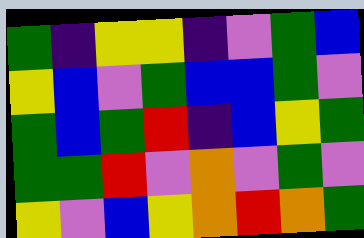[["green", "indigo", "yellow", "yellow", "indigo", "violet", "green", "blue"], ["yellow", "blue", "violet", "green", "blue", "blue", "green", "violet"], ["green", "blue", "green", "red", "indigo", "blue", "yellow", "green"], ["green", "green", "red", "violet", "orange", "violet", "green", "violet"], ["yellow", "violet", "blue", "yellow", "orange", "red", "orange", "green"]]